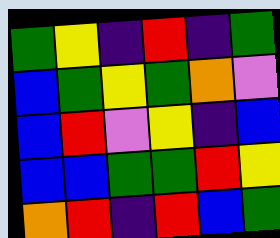[["green", "yellow", "indigo", "red", "indigo", "green"], ["blue", "green", "yellow", "green", "orange", "violet"], ["blue", "red", "violet", "yellow", "indigo", "blue"], ["blue", "blue", "green", "green", "red", "yellow"], ["orange", "red", "indigo", "red", "blue", "green"]]